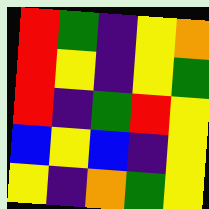[["red", "green", "indigo", "yellow", "orange"], ["red", "yellow", "indigo", "yellow", "green"], ["red", "indigo", "green", "red", "yellow"], ["blue", "yellow", "blue", "indigo", "yellow"], ["yellow", "indigo", "orange", "green", "yellow"]]